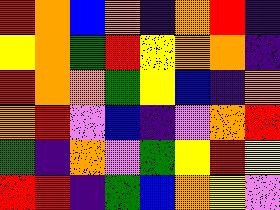[["red", "orange", "blue", "orange", "indigo", "orange", "red", "indigo"], ["yellow", "orange", "green", "red", "yellow", "orange", "orange", "indigo"], ["red", "orange", "orange", "green", "yellow", "blue", "indigo", "orange"], ["orange", "red", "violet", "blue", "indigo", "violet", "orange", "red"], ["green", "indigo", "orange", "violet", "green", "yellow", "red", "yellow"], ["red", "red", "indigo", "green", "blue", "orange", "yellow", "violet"]]